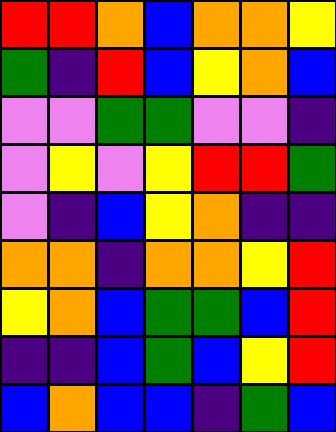[["red", "red", "orange", "blue", "orange", "orange", "yellow"], ["green", "indigo", "red", "blue", "yellow", "orange", "blue"], ["violet", "violet", "green", "green", "violet", "violet", "indigo"], ["violet", "yellow", "violet", "yellow", "red", "red", "green"], ["violet", "indigo", "blue", "yellow", "orange", "indigo", "indigo"], ["orange", "orange", "indigo", "orange", "orange", "yellow", "red"], ["yellow", "orange", "blue", "green", "green", "blue", "red"], ["indigo", "indigo", "blue", "green", "blue", "yellow", "red"], ["blue", "orange", "blue", "blue", "indigo", "green", "blue"]]